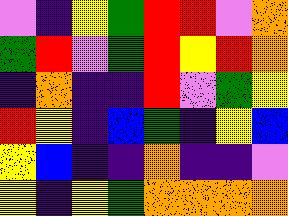[["violet", "indigo", "yellow", "green", "red", "red", "violet", "orange"], ["green", "red", "violet", "green", "red", "yellow", "red", "orange"], ["indigo", "orange", "indigo", "indigo", "red", "violet", "green", "yellow"], ["red", "yellow", "indigo", "blue", "green", "indigo", "yellow", "blue"], ["yellow", "blue", "indigo", "indigo", "orange", "indigo", "indigo", "violet"], ["yellow", "indigo", "yellow", "green", "orange", "orange", "orange", "orange"]]